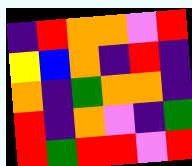[["indigo", "red", "orange", "orange", "violet", "red"], ["yellow", "blue", "orange", "indigo", "red", "indigo"], ["orange", "indigo", "green", "orange", "orange", "indigo"], ["red", "indigo", "orange", "violet", "indigo", "green"], ["red", "green", "red", "red", "violet", "red"]]